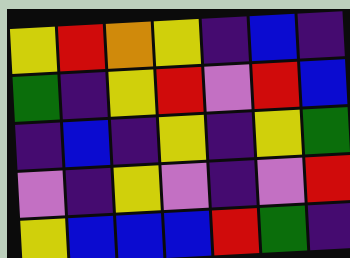[["yellow", "red", "orange", "yellow", "indigo", "blue", "indigo"], ["green", "indigo", "yellow", "red", "violet", "red", "blue"], ["indigo", "blue", "indigo", "yellow", "indigo", "yellow", "green"], ["violet", "indigo", "yellow", "violet", "indigo", "violet", "red"], ["yellow", "blue", "blue", "blue", "red", "green", "indigo"]]